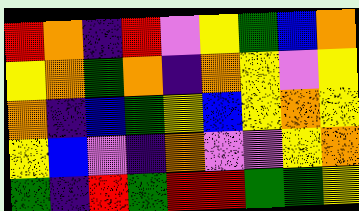[["red", "orange", "indigo", "red", "violet", "yellow", "green", "blue", "orange"], ["yellow", "orange", "green", "orange", "indigo", "orange", "yellow", "violet", "yellow"], ["orange", "indigo", "blue", "green", "yellow", "blue", "yellow", "orange", "yellow"], ["yellow", "blue", "violet", "indigo", "orange", "violet", "violet", "yellow", "orange"], ["green", "indigo", "red", "green", "red", "red", "green", "green", "yellow"]]